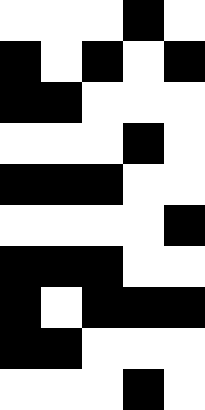[["white", "white", "white", "black", "white"], ["black", "white", "black", "white", "black"], ["black", "black", "white", "white", "white"], ["white", "white", "white", "black", "white"], ["black", "black", "black", "white", "white"], ["white", "white", "white", "white", "black"], ["black", "black", "black", "white", "white"], ["black", "white", "black", "black", "black"], ["black", "black", "white", "white", "white"], ["white", "white", "white", "black", "white"]]